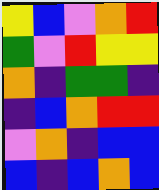[["yellow", "blue", "violet", "orange", "red"], ["green", "violet", "red", "yellow", "yellow"], ["orange", "indigo", "green", "green", "indigo"], ["indigo", "blue", "orange", "red", "red"], ["violet", "orange", "indigo", "blue", "blue"], ["blue", "indigo", "blue", "orange", "blue"]]